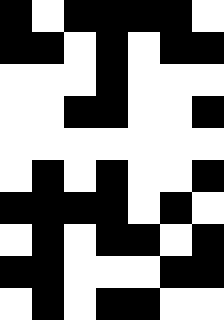[["black", "white", "black", "black", "black", "black", "white"], ["black", "black", "white", "black", "white", "black", "black"], ["white", "white", "white", "black", "white", "white", "white"], ["white", "white", "black", "black", "white", "white", "black"], ["white", "white", "white", "white", "white", "white", "white"], ["white", "black", "white", "black", "white", "white", "black"], ["black", "black", "black", "black", "white", "black", "white"], ["white", "black", "white", "black", "black", "white", "black"], ["black", "black", "white", "white", "white", "black", "black"], ["white", "black", "white", "black", "black", "white", "white"]]